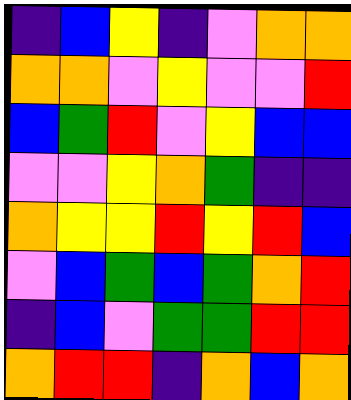[["indigo", "blue", "yellow", "indigo", "violet", "orange", "orange"], ["orange", "orange", "violet", "yellow", "violet", "violet", "red"], ["blue", "green", "red", "violet", "yellow", "blue", "blue"], ["violet", "violet", "yellow", "orange", "green", "indigo", "indigo"], ["orange", "yellow", "yellow", "red", "yellow", "red", "blue"], ["violet", "blue", "green", "blue", "green", "orange", "red"], ["indigo", "blue", "violet", "green", "green", "red", "red"], ["orange", "red", "red", "indigo", "orange", "blue", "orange"]]